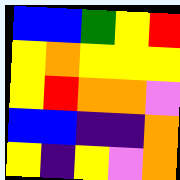[["blue", "blue", "green", "yellow", "red"], ["yellow", "orange", "yellow", "yellow", "yellow"], ["yellow", "red", "orange", "orange", "violet"], ["blue", "blue", "indigo", "indigo", "orange"], ["yellow", "indigo", "yellow", "violet", "orange"]]